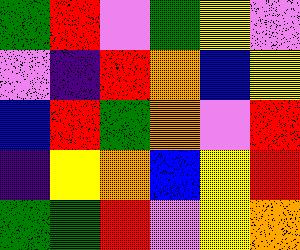[["green", "red", "violet", "green", "yellow", "violet"], ["violet", "indigo", "red", "orange", "blue", "yellow"], ["blue", "red", "green", "orange", "violet", "red"], ["indigo", "yellow", "orange", "blue", "yellow", "red"], ["green", "green", "red", "violet", "yellow", "orange"]]